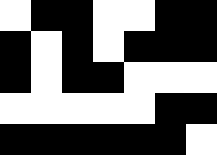[["white", "black", "black", "white", "white", "black", "black"], ["black", "white", "black", "white", "black", "black", "black"], ["black", "white", "black", "black", "white", "white", "white"], ["white", "white", "white", "white", "white", "black", "black"], ["black", "black", "black", "black", "black", "black", "white"]]